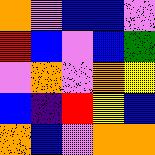[["orange", "violet", "blue", "blue", "violet"], ["red", "blue", "violet", "blue", "green"], ["violet", "orange", "violet", "orange", "yellow"], ["blue", "indigo", "red", "yellow", "blue"], ["orange", "blue", "violet", "orange", "orange"]]